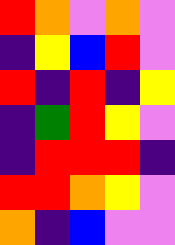[["red", "orange", "violet", "orange", "violet"], ["indigo", "yellow", "blue", "red", "violet"], ["red", "indigo", "red", "indigo", "yellow"], ["indigo", "green", "red", "yellow", "violet"], ["indigo", "red", "red", "red", "indigo"], ["red", "red", "orange", "yellow", "violet"], ["orange", "indigo", "blue", "violet", "violet"]]